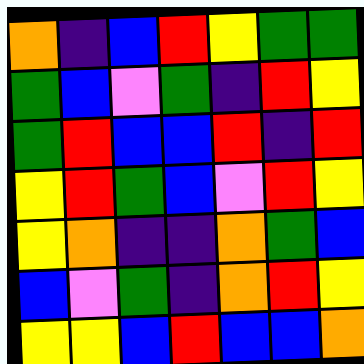[["orange", "indigo", "blue", "red", "yellow", "green", "green"], ["green", "blue", "violet", "green", "indigo", "red", "yellow"], ["green", "red", "blue", "blue", "red", "indigo", "red"], ["yellow", "red", "green", "blue", "violet", "red", "yellow"], ["yellow", "orange", "indigo", "indigo", "orange", "green", "blue"], ["blue", "violet", "green", "indigo", "orange", "red", "yellow"], ["yellow", "yellow", "blue", "red", "blue", "blue", "orange"]]